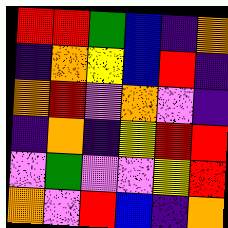[["red", "red", "green", "blue", "indigo", "orange"], ["indigo", "orange", "yellow", "blue", "red", "indigo"], ["orange", "red", "violet", "orange", "violet", "indigo"], ["indigo", "orange", "indigo", "yellow", "red", "red"], ["violet", "green", "violet", "violet", "yellow", "red"], ["orange", "violet", "red", "blue", "indigo", "orange"]]